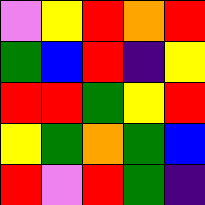[["violet", "yellow", "red", "orange", "red"], ["green", "blue", "red", "indigo", "yellow"], ["red", "red", "green", "yellow", "red"], ["yellow", "green", "orange", "green", "blue"], ["red", "violet", "red", "green", "indigo"]]